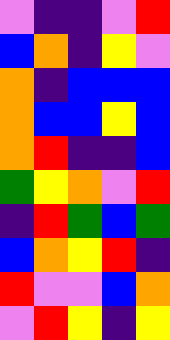[["violet", "indigo", "indigo", "violet", "red"], ["blue", "orange", "indigo", "yellow", "violet"], ["orange", "indigo", "blue", "blue", "blue"], ["orange", "blue", "blue", "yellow", "blue"], ["orange", "red", "indigo", "indigo", "blue"], ["green", "yellow", "orange", "violet", "red"], ["indigo", "red", "green", "blue", "green"], ["blue", "orange", "yellow", "red", "indigo"], ["red", "violet", "violet", "blue", "orange"], ["violet", "red", "yellow", "indigo", "yellow"]]